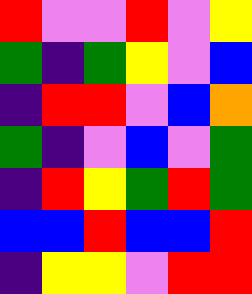[["red", "violet", "violet", "red", "violet", "yellow"], ["green", "indigo", "green", "yellow", "violet", "blue"], ["indigo", "red", "red", "violet", "blue", "orange"], ["green", "indigo", "violet", "blue", "violet", "green"], ["indigo", "red", "yellow", "green", "red", "green"], ["blue", "blue", "red", "blue", "blue", "red"], ["indigo", "yellow", "yellow", "violet", "red", "red"]]